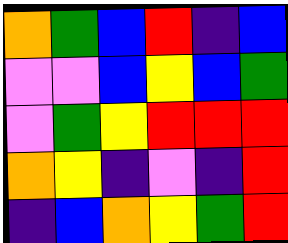[["orange", "green", "blue", "red", "indigo", "blue"], ["violet", "violet", "blue", "yellow", "blue", "green"], ["violet", "green", "yellow", "red", "red", "red"], ["orange", "yellow", "indigo", "violet", "indigo", "red"], ["indigo", "blue", "orange", "yellow", "green", "red"]]